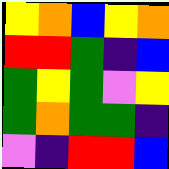[["yellow", "orange", "blue", "yellow", "orange"], ["red", "red", "green", "indigo", "blue"], ["green", "yellow", "green", "violet", "yellow"], ["green", "orange", "green", "green", "indigo"], ["violet", "indigo", "red", "red", "blue"]]